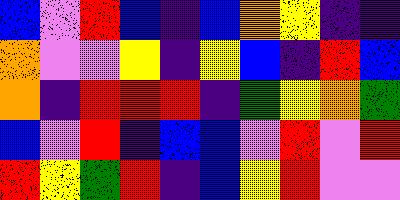[["blue", "violet", "red", "blue", "indigo", "blue", "orange", "yellow", "indigo", "indigo"], ["orange", "violet", "violet", "yellow", "indigo", "yellow", "blue", "indigo", "red", "blue"], ["orange", "indigo", "red", "red", "red", "indigo", "green", "yellow", "orange", "green"], ["blue", "violet", "red", "indigo", "blue", "blue", "violet", "red", "violet", "red"], ["red", "yellow", "green", "red", "indigo", "blue", "yellow", "red", "violet", "violet"]]